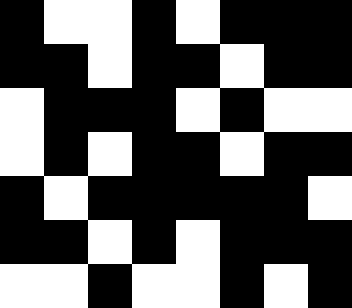[["black", "white", "white", "black", "white", "black", "black", "black"], ["black", "black", "white", "black", "black", "white", "black", "black"], ["white", "black", "black", "black", "white", "black", "white", "white"], ["white", "black", "white", "black", "black", "white", "black", "black"], ["black", "white", "black", "black", "black", "black", "black", "white"], ["black", "black", "white", "black", "white", "black", "black", "black"], ["white", "white", "black", "white", "white", "black", "white", "black"]]